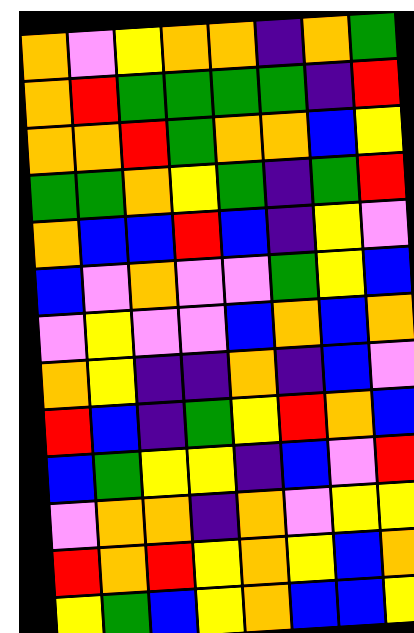[["orange", "violet", "yellow", "orange", "orange", "indigo", "orange", "green"], ["orange", "red", "green", "green", "green", "green", "indigo", "red"], ["orange", "orange", "red", "green", "orange", "orange", "blue", "yellow"], ["green", "green", "orange", "yellow", "green", "indigo", "green", "red"], ["orange", "blue", "blue", "red", "blue", "indigo", "yellow", "violet"], ["blue", "violet", "orange", "violet", "violet", "green", "yellow", "blue"], ["violet", "yellow", "violet", "violet", "blue", "orange", "blue", "orange"], ["orange", "yellow", "indigo", "indigo", "orange", "indigo", "blue", "violet"], ["red", "blue", "indigo", "green", "yellow", "red", "orange", "blue"], ["blue", "green", "yellow", "yellow", "indigo", "blue", "violet", "red"], ["violet", "orange", "orange", "indigo", "orange", "violet", "yellow", "yellow"], ["red", "orange", "red", "yellow", "orange", "yellow", "blue", "orange"], ["yellow", "green", "blue", "yellow", "orange", "blue", "blue", "yellow"]]